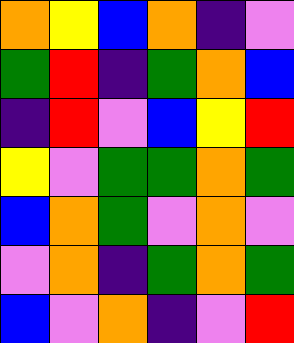[["orange", "yellow", "blue", "orange", "indigo", "violet"], ["green", "red", "indigo", "green", "orange", "blue"], ["indigo", "red", "violet", "blue", "yellow", "red"], ["yellow", "violet", "green", "green", "orange", "green"], ["blue", "orange", "green", "violet", "orange", "violet"], ["violet", "orange", "indigo", "green", "orange", "green"], ["blue", "violet", "orange", "indigo", "violet", "red"]]